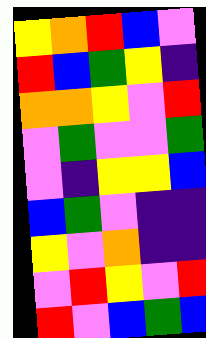[["yellow", "orange", "red", "blue", "violet"], ["red", "blue", "green", "yellow", "indigo"], ["orange", "orange", "yellow", "violet", "red"], ["violet", "green", "violet", "violet", "green"], ["violet", "indigo", "yellow", "yellow", "blue"], ["blue", "green", "violet", "indigo", "indigo"], ["yellow", "violet", "orange", "indigo", "indigo"], ["violet", "red", "yellow", "violet", "red"], ["red", "violet", "blue", "green", "blue"]]